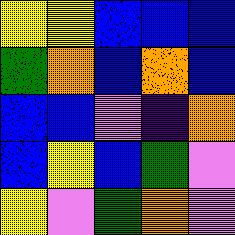[["yellow", "yellow", "blue", "blue", "blue"], ["green", "orange", "blue", "orange", "blue"], ["blue", "blue", "violet", "indigo", "orange"], ["blue", "yellow", "blue", "green", "violet"], ["yellow", "violet", "green", "orange", "violet"]]